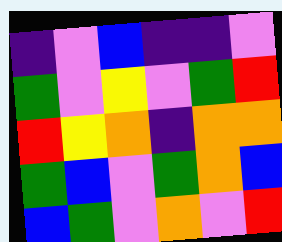[["indigo", "violet", "blue", "indigo", "indigo", "violet"], ["green", "violet", "yellow", "violet", "green", "red"], ["red", "yellow", "orange", "indigo", "orange", "orange"], ["green", "blue", "violet", "green", "orange", "blue"], ["blue", "green", "violet", "orange", "violet", "red"]]